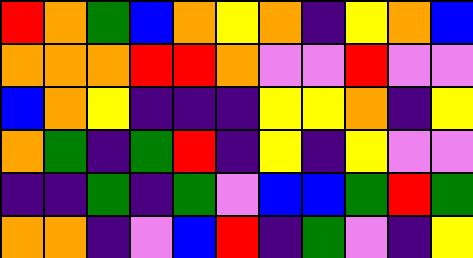[["red", "orange", "green", "blue", "orange", "yellow", "orange", "indigo", "yellow", "orange", "blue"], ["orange", "orange", "orange", "red", "red", "orange", "violet", "violet", "red", "violet", "violet"], ["blue", "orange", "yellow", "indigo", "indigo", "indigo", "yellow", "yellow", "orange", "indigo", "yellow"], ["orange", "green", "indigo", "green", "red", "indigo", "yellow", "indigo", "yellow", "violet", "violet"], ["indigo", "indigo", "green", "indigo", "green", "violet", "blue", "blue", "green", "red", "green"], ["orange", "orange", "indigo", "violet", "blue", "red", "indigo", "green", "violet", "indigo", "yellow"]]